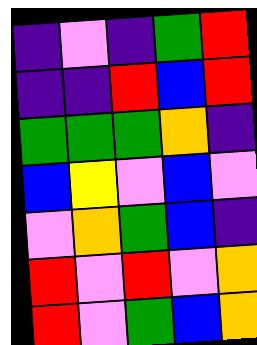[["indigo", "violet", "indigo", "green", "red"], ["indigo", "indigo", "red", "blue", "red"], ["green", "green", "green", "orange", "indigo"], ["blue", "yellow", "violet", "blue", "violet"], ["violet", "orange", "green", "blue", "indigo"], ["red", "violet", "red", "violet", "orange"], ["red", "violet", "green", "blue", "orange"]]